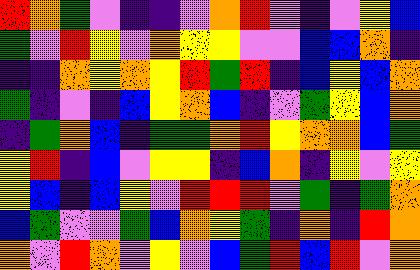[["red", "orange", "green", "violet", "indigo", "indigo", "violet", "orange", "red", "violet", "indigo", "violet", "yellow", "blue"], ["green", "violet", "red", "yellow", "violet", "orange", "yellow", "yellow", "violet", "violet", "blue", "blue", "orange", "indigo"], ["indigo", "indigo", "orange", "yellow", "orange", "yellow", "red", "green", "red", "indigo", "blue", "yellow", "blue", "orange"], ["green", "indigo", "violet", "indigo", "blue", "yellow", "orange", "blue", "indigo", "violet", "green", "yellow", "blue", "orange"], ["indigo", "green", "orange", "blue", "indigo", "green", "green", "orange", "red", "yellow", "orange", "orange", "blue", "green"], ["yellow", "red", "indigo", "blue", "violet", "yellow", "yellow", "indigo", "blue", "orange", "indigo", "yellow", "violet", "yellow"], ["yellow", "blue", "indigo", "blue", "yellow", "violet", "red", "red", "red", "violet", "green", "indigo", "green", "orange"], ["blue", "green", "violet", "violet", "green", "blue", "orange", "yellow", "green", "indigo", "orange", "indigo", "red", "orange"], ["orange", "violet", "red", "orange", "violet", "yellow", "violet", "blue", "green", "red", "blue", "red", "violet", "orange"]]